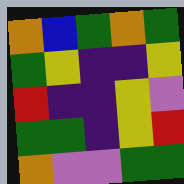[["orange", "blue", "green", "orange", "green"], ["green", "yellow", "indigo", "indigo", "yellow"], ["red", "indigo", "indigo", "yellow", "violet"], ["green", "green", "indigo", "yellow", "red"], ["orange", "violet", "violet", "green", "green"]]